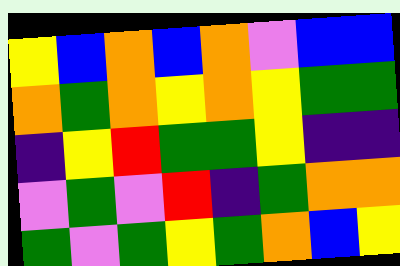[["yellow", "blue", "orange", "blue", "orange", "violet", "blue", "blue"], ["orange", "green", "orange", "yellow", "orange", "yellow", "green", "green"], ["indigo", "yellow", "red", "green", "green", "yellow", "indigo", "indigo"], ["violet", "green", "violet", "red", "indigo", "green", "orange", "orange"], ["green", "violet", "green", "yellow", "green", "orange", "blue", "yellow"]]